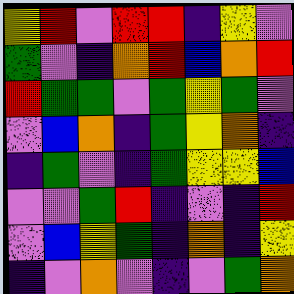[["yellow", "red", "violet", "red", "red", "indigo", "yellow", "violet"], ["green", "violet", "indigo", "orange", "red", "blue", "orange", "red"], ["red", "green", "green", "violet", "green", "yellow", "green", "violet"], ["violet", "blue", "orange", "indigo", "green", "yellow", "orange", "indigo"], ["indigo", "green", "violet", "indigo", "green", "yellow", "yellow", "blue"], ["violet", "violet", "green", "red", "indigo", "violet", "indigo", "red"], ["violet", "blue", "yellow", "green", "indigo", "orange", "indigo", "yellow"], ["indigo", "violet", "orange", "violet", "indigo", "violet", "green", "orange"]]